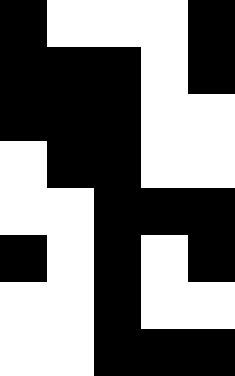[["black", "white", "white", "white", "black"], ["black", "black", "black", "white", "black"], ["black", "black", "black", "white", "white"], ["white", "black", "black", "white", "white"], ["white", "white", "black", "black", "black"], ["black", "white", "black", "white", "black"], ["white", "white", "black", "white", "white"], ["white", "white", "black", "black", "black"]]